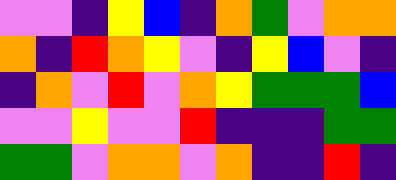[["violet", "violet", "indigo", "yellow", "blue", "indigo", "orange", "green", "violet", "orange", "orange"], ["orange", "indigo", "red", "orange", "yellow", "violet", "indigo", "yellow", "blue", "violet", "indigo"], ["indigo", "orange", "violet", "red", "violet", "orange", "yellow", "green", "green", "green", "blue"], ["violet", "violet", "yellow", "violet", "violet", "red", "indigo", "indigo", "indigo", "green", "green"], ["green", "green", "violet", "orange", "orange", "violet", "orange", "indigo", "indigo", "red", "indigo"]]